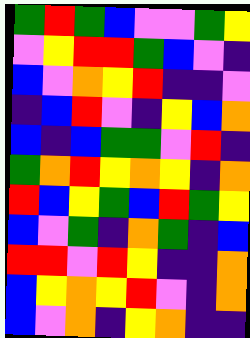[["green", "red", "green", "blue", "violet", "violet", "green", "yellow"], ["violet", "yellow", "red", "red", "green", "blue", "violet", "indigo"], ["blue", "violet", "orange", "yellow", "red", "indigo", "indigo", "violet"], ["indigo", "blue", "red", "violet", "indigo", "yellow", "blue", "orange"], ["blue", "indigo", "blue", "green", "green", "violet", "red", "indigo"], ["green", "orange", "red", "yellow", "orange", "yellow", "indigo", "orange"], ["red", "blue", "yellow", "green", "blue", "red", "green", "yellow"], ["blue", "violet", "green", "indigo", "orange", "green", "indigo", "blue"], ["red", "red", "violet", "red", "yellow", "indigo", "indigo", "orange"], ["blue", "yellow", "orange", "yellow", "red", "violet", "indigo", "orange"], ["blue", "violet", "orange", "indigo", "yellow", "orange", "indigo", "indigo"]]